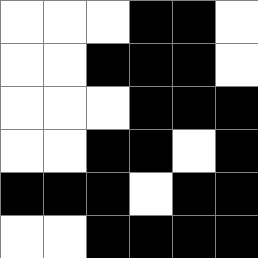[["white", "white", "white", "black", "black", "white"], ["white", "white", "black", "black", "black", "white"], ["white", "white", "white", "black", "black", "black"], ["white", "white", "black", "black", "white", "black"], ["black", "black", "black", "white", "black", "black"], ["white", "white", "black", "black", "black", "black"]]